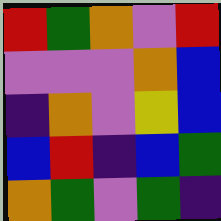[["red", "green", "orange", "violet", "red"], ["violet", "violet", "violet", "orange", "blue"], ["indigo", "orange", "violet", "yellow", "blue"], ["blue", "red", "indigo", "blue", "green"], ["orange", "green", "violet", "green", "indigo"]]